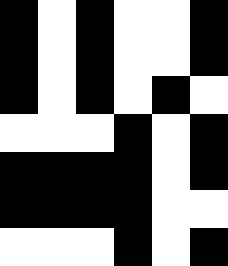[["black", "white", "black", "white", "white", "black"], ["black", "white", "black", "white", "white", "black"], ["black", "white", "black", "white", "black", "white"], ["white", "white", "white", "black", "white", "black"], ["black", "black", "black", "black", "white", "black"], ["black", "black", "black", "black", "white", "white"], ["white", "white", "white", "black", "white", "black"]]